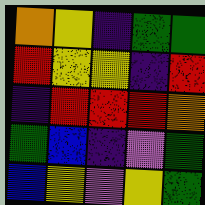[["orange", "yellow", "indigo", "green", "green"], ["red", "yellow", "yellow", "indigo", "red"], ["indigo", "red", "red", "red", "orange"], ["green", "blue", "indigo", "violet", "green"], ["blue", "yellow", "violet", "yellow", "green"]]